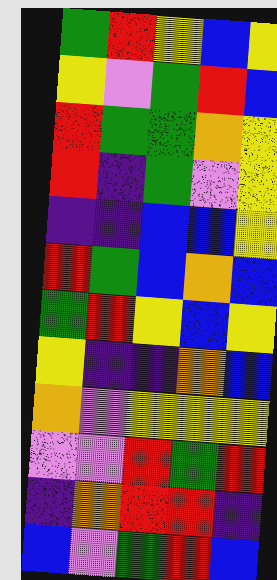[["green", "red", "yellow", "blue", "yellow"], ["yellow", "violet", "green", "red", "blue"], ["red", "green", "green", "orange", "yellow"], ["red", "indigo", "green", "violet", "yellow"], ["indigo", "indigo", "blue", "blue", "yellow"], ["red", "green", "blue", "orange", "blue"], ["green", "red", "yellow", "blue", "yellow"], ["yellow", "indigo", "indigo", "orange", "blue"], ["orange", "violet", "yellow", "yellow", "yellow"], ["violet", "violet", "red", "green", "red"], ["indigo", "orange", "red", "red", "indigo"], ["blue", "violet", "green", "red", "blue"]]